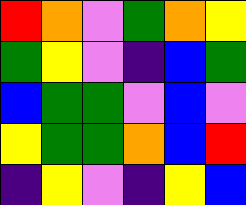[["red", "orange", "violet", "green", "orange", "yellow"], ["green", "yellow", "violet", "indigo", "blue", "green"], ["blue", "green", "green", "violet", "blue", "violet"], ["yellow", "green", "green", "orange", "blue", "red"], ["indigo", "yellow", "violet", "indigo", "yellow", "blue"]]